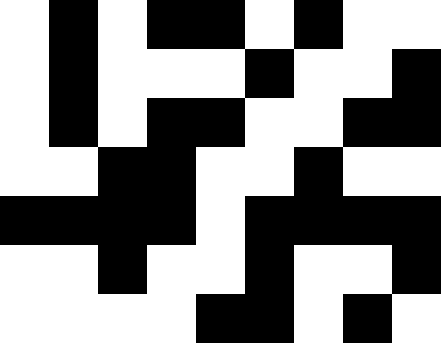[["white", "black", "white", "black", "black", "white", "black", "white", "white"], ["white", "black", "white", "white", "white", "black", "white", "white", "black"], ["white", "black", "white", "black", "black", "white", "white", "black", "black"], ["white", "white", "black", "black", "white", "white", "black", "white", "white"], ["black", "black", "black", "black", "white", "black", "black", "black", "black"], ["white", "white", "black", "white", "white", "black", "white", "white", "black"], ["white", "white", "white", "white", "black", "black", "white", "black", "white"]]